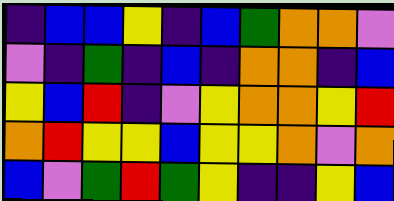[["indigo", "blue", "blue", "yellow", "indigo", "blue", "green", "orange", "orange", "violet"], ["violet", "indigo", "green", "indigo", "blue", "indigo", "orange", "orange", "indigo", "blue"], ["yellow", "blue", "red", "indigo", "violet", "yellow", "orange", "orange", "yellow", "red"], ["orange", "red", "yellow", "yellow", "blue", "yellow", "yellow", "orange", "violet", "orange"], ["blue", "violet", "green", "red", "green", "yellow", "indigo", "indigo", "yellow", "blue"]]